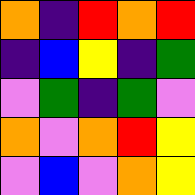[["orange", "indigo", "red", "orange", "red"], ["indigo", "blue", "yellow", "indigo", "green"], ["violet", "green", "indigo", "green", "violet"], ["orange", "violet", "orange", "red", "yellow"], ["violet", "blue", "violet", "orange", "yellow"]]